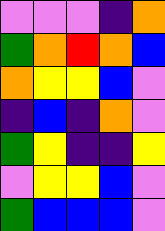[["violet", "violet", "violet", "indigo", "orange"], ["green", "orange", "red", "orange", "blue"], ["orange", "yellow", "yellow", "blue", "violet"], ["indigo", "blue", "indigo", "orange", "violet"], ["green", "yellow", "indigo", "indigo", "yellow"], ["violet", "yellow", "yellow", "blue", "violet"], ["green", "blue", "blue", "blue", "violet"]]